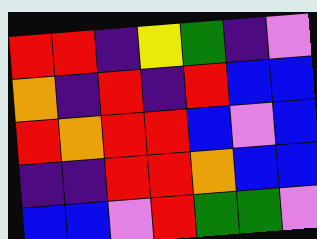[["red", "red", "indigo", "yellow", "green", "indigo", "violet"], ["orange", "indigo", "red", "indigo", "red", "blue", "blue"], ["red", "orange", "red", "red", "blue", "violet", "blue"], ["indigo", "indigo", "red", "red", "orange", "blue", "blue"], ["blue", "blue", "violet", "red", "green", "green", "violet"]]